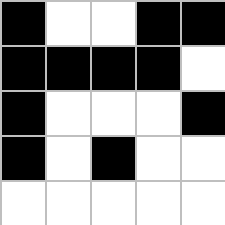[["black", "white", "white", "black", "black"], ["black", "black", "black", "black", "white"], ["black", "white", "white", "white", "black"], ["black", "white", "black", "white", "white"], ["white", "white", "white", "white", "white"]]